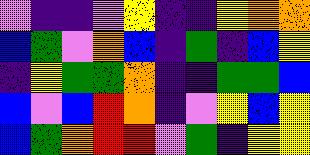[["violet", "indigo", "indigo", "violet", "yellow", "indigo", "indigo", "yellow", "orange", "orange"], ["blue", "green", "violet", "orange", "blue", "indigo", "green", "indigo", "blue", "yellow"], ["indigo", "yellow", "green", "green", "orange", "indigo", "indigo", "green", "green", "blue"], ["blue", "violet", "blue", "red", "orange", "indigo", "violet", "yellow", "blue", "yellow"], ["blue", "green", "orange", "red", "red", "violet", "green", "indigo", "yellow", "yellow"]]